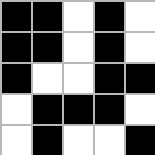[["black", "black", "white", "black", "white"], ["black", "black", "white", "black", "white"], ["black", "white", "white", "black", "black"], ["white", "black", "black", "black", "white"], ["white", "black", "white", "white", "black"]]